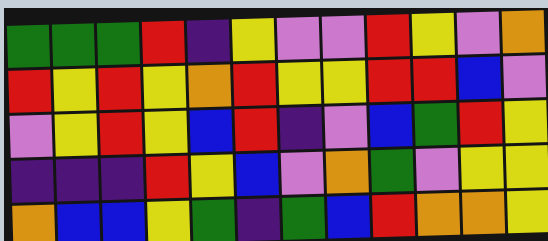[["green", "green", "green", "red", "indigo", "yellow", "violet", "violet", "red", "yellow", "violet", "orange"], ["red", "yellow", "red", "yellow", "orange", "red", "yellow", "yellow", "red", "red", "blue", "violet"], ["violet", "yellow", "red", "yellow", "blue", "red", "indigo", "violet", "blue", "green", "red", "yellow"], ["indigo", "indigo", "indigo", "red", "yellow", "blue", "violet", "orange", "green", "violet", "yellow", "yellow"], ["orange", "blue", "blue", "yellow", "green", "indigo", "green", "blue", "red", "orange", "orange", "yellow"]]